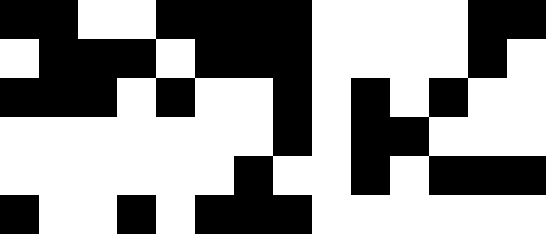[["black", "black", "white", "white", "black", "black", "black", "black", "white", "white", "white", "white", "black", "black"], ["white", "black", "black", "black", "white", "black", "black", "black", "white", "white", "white", "white", "black", "white"], ["black", "black", "black", "white", "black", "white", "white", "black", "white", "black", "white", "black", "white", "white"], ["white", "white", "white", "white", "white", "white", "white", "black", "white", "black", "black", "white", "white", "white"], ["white", "white", "white", "white", "white", "white", "black", "white", "white", "black", "white", "black", "black", "black"], ["black", "white", "white", "black", "white", "black", "black", "black", "white", "white", "white", "white", "white", "white"]]